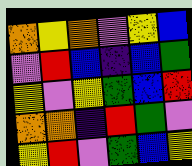[["orange", "yellow", "orange", "violet", "yellow", "blue"], ["violet", "red", "blue", "indigo", "blue", "green"], ["yellow", "violet", "yellow", "green", "blue", "red"], ["orange", "orange", "indigo", "red", "green", "violet"], ["yellow", "red", "violet", "green", "blue", "yellow"]]